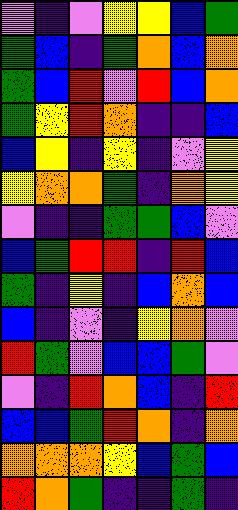[["violet", "indigo", "violet", "yellow", "yellow", "blue", "green"], ["green", "blue", "indigo", "green", "orange", "blue", "orange"], ["green", "blue", "red", "violet", "red", "blue", "orange"], ["green", "yellow", "red", "orange", "indigo", "indigo", "blue"], ["blue", "yellow", "indigo", "yellow", "indigo", "violet", "yellow"], ["yellow", "orange", "orange", "green", "indigo", "orange", "yellow"], ["violet", "indigo", "indigo", "green", "green", "blue", "violet"], ["blue", "green", "red", "red", "indigo", "red", "blue"], ["green", "indigo", "yellow", "indigo", "blue", "orange", "blue"], ["blue", "indigo", "violet", "indigo", "yellow", "orange", "violet"], ["red", "green", "violet", "blue", "blue", "green", "violet"], ["violet", "indigo", "red", "orange", "blue", "indigo", "red"], ["blue", "blue", "green", "red", "orange", "indigo", "orange"], ["orange", "orange", "orange", "yellow", "blue", "green", "blue"], ["red", "orange", "green", "indigo", "indigo", "green", "indigo"]]